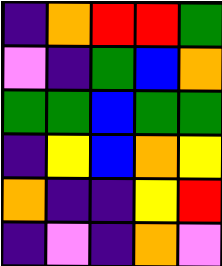[["indigo", "orange", "red", "red", "green"], ["violet", "indigo", "green", "blue", "orange"], ["green", "green", "blue", "green", "green"], ["indigo", "yellow", "blue", "orange", "yellow"], ["orange", "indigo", "indigo", "yellow", "red"], ["indigo", "violet", "indigo", "orange", "violet"]]